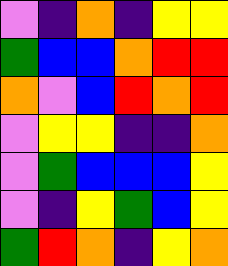[["violet", "indigo", "orange", "indigo", "yellow", "yellow"], ["green", "blue", "blue", "orange", "red", "red"], ["orange", "violet", "blue", "red", "orange", "red"], ["violet", "yellow", "yellow", "indigo", "indigo", "orange"], ["violet", "green", "blue", "blue", "blue", "yellow"], ["violet", "indigo", "yellow", "green", "blue", "yellow"], ["green", "red", "orange", "indigo", "yellow", "orange"]]